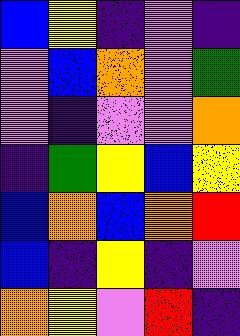[["blue", "yellow", "indigo", "violet", "indigo"], ["violet", "blue", "orange", "violet", "green"], ["violet", "indigo", "violet", "violet", "orange"], ["indigo", "green", "yellow", "blue", "yellow"], ["blue", "orange", "blue", "orange", "red"], ["blue", "indigo", "yellow", "indigo", "violet"], ["orange", "yellow", "violet", "red", "indigo"]]